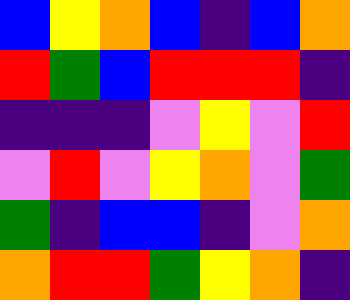[["blue", "yellow", "orange", "blue", "indigo", "blue", "orange"], ["red", "green", "blue", "red", "red", "red", "indigo"], ["indigo", "indigo", "indigo", "violet", "yellow", "violet", "red"], ["violet", "red", "violet", "yellow", "orange", "violet", "green"], ["green", "indigo", "blue", "blue", "indigo", "violet", "orange"], ["orange", "red", "red", "green", "yellow", "orange", "indigo"]]